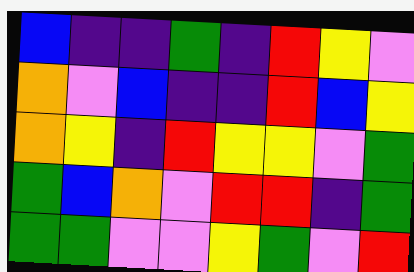[["blue", "indigo", "indigo", "green", "indigo", "red", "yellow", "violet"], ["orange", "violet", "blue", "indigo", "indigo", "red", "blue", "yellow"], ["orange", "yellow", "indigo", "red", "yellow", "yellow", "violet", "green"], ["green", "blue", "orange", "violet", "red", "red", "indigo", "green"], ["green", "green", "violet", "violet", "yellow", "green", "violet", "red"]]